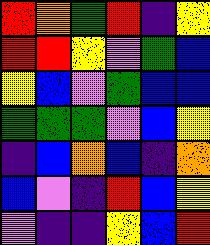[["red", "orange", "green", "red", "indigo", "yellow"], ["red", "red", "yellow", "violet", "green", "blue"], ["yellow", "blue", "violet", "green", "blue", "blue"], ["green", "green", "green", "violet", "blue", "yellow"], ["indigo", "blue", "orange", "blue", "indigo", "orange"], ["blue", "violet", "indigo", "red", "blue", "yellow"], ["violet", "indigo", "indigo", "yellow", "blue", "red"]]